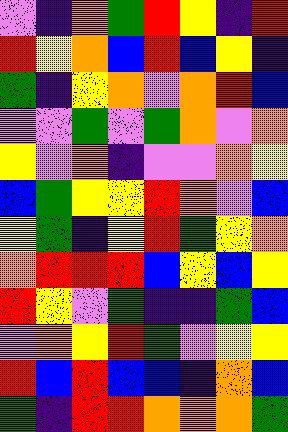[["violet", "indigo", "orange", "green", "red", "yellow", "indigo", "red"], ["red", "yellow", "orange", "blue", "red", "blue", "yellow", "indigo"], ["green", "indigo", "yellow", "orange", "violet", "orange", "red", "blue"], ["violet", "violet", "green", "violet", "green", "orange", "violet", "orange"], ["yellow", "violet", "orange", "indigo", "violet", "violet", "orange", "yellow"], ["blue", "green", "yellow", "yellow", "red", "orange", "violet", "blue"], ["yellow", "green", "indigo", "yellow", "red", "green", "yellow", "orange"], ["orange", "red", "red", "red", "blue", "yellow", "blue", "yellow"], ["red", "yellow", "violet", "green", "indigo", "indigo", "green", "blue"], ["violet", "orange", "yellow", "red", "green", "violet", "yellow", "yellow"], ["red", "blue", "red", "blue", "blue", "indigo", "orange", "blue"], ["green", "indigo", "red", "red", "orange", "orange", "orange", "green"]]